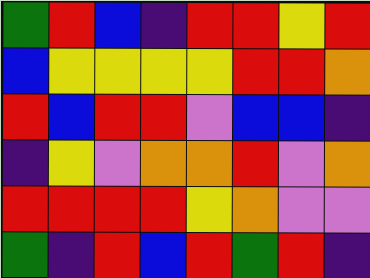[["green", "red", "blue", "indigo", "red", "red", "yellow", "red"], ["blue", "yellow", "yellow", "yellow", "yellow", "red", "red", "orange"], ["red", "blue", "red", "red", "violet", "blue", "blue", "indigo"], ["indigo", "yellow", "violet", "orange", "orange", "red", "violet", "orange"], ["red", "red", "red", "red", "yellow", "orange", "violet", "violet"], ["green", "indigo", "red", "blue", "red", "green", "red", "indigo"]]